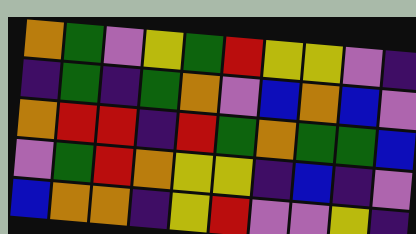[["orange", "green", "violet", "yellow", "green", "red", "yellow", "yellow", "violet", "indigo"], ["indigo", "green", "indigo", "green", "orange", "violet", "blue", "orange", "blue", "violet"], ["orange", "red", "red", "indigo", "red", "green", "orange", "green", "green", "blue"], ["violet", "green", "red", "orange", "yellow", "yellow", "indigo", "blue", "indigo", "violet"], ["blue", "orange", "orange", "indigo", "yellow", "red", "violet", "violet", "yellow", "indigo"]]